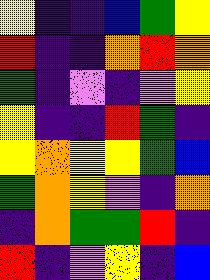[["yellow", "indigo", "indigo", "blue", "green", "yellow"], ["red", "indigo", "indigo", "orange", "red", "orange"], ["green", "indigo", "violet", "indigo", "violet", "yellow"], ["yellow", "indigo", "indigo", "red", "green", "indigo"], ["yellow", "orange", "yellow", "yellow", "green", "blue"], ["green", "orange", "yellow", "violet", "indigo", "orange"], ["indigo", "orange", "green", "green", "red", "indigo"], ["red", "indigo", "violet", "yellow", "indigo", "blue"]]